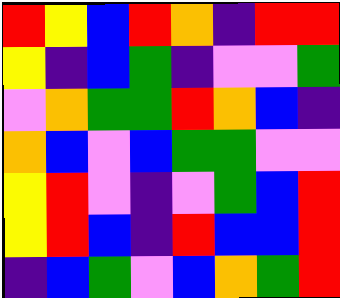[["red", "yellow", "blue", "red", "orange", "indigo", "red", "red"], ["yellow", "indigo", "blue", "green", "indigo", "violet", "violet", "green"], ["violet", "orange", "green", "green", "red", "orange", "blue", "indigo"], ["orange", "blue", "violet", "blue", "green", "green", "violet", "violet"], ["yellow", "red", "violet", "indigo", "violet", "green", "blue", "red"], ["yellow", "red", "blue", "indigo", "red", "blue", "blue", "red"], ["indigo", "blue", "green", "violet", "blue", "orange", "green", "red"]]